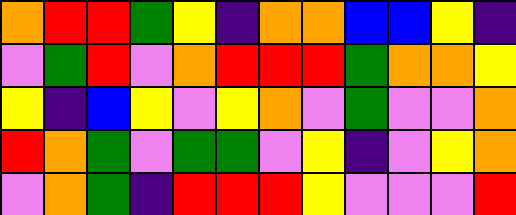[["orange", "red", "red", "green", "yellow", "indigo", "orange", "orange", "blue", "blue", "yellow", "indigo"], ["violet", "green", "red", "violet", "orange", "red", "red", "red", "green", "orange", "orange", "yellow"], ["yellow", "indigo", "blue", "yellow", "violet", "yellow", "orange", "violet", "green", "violet", "violet", "orange"], ["red", "orange", "green", "violet", "green", "green", "violet", "yellow", "indigo", "violet", "yellow", "orange"], ["violet", "orange", "green", "indigo", "red", "red", "red", "yellow", "violet", "violet", "violet", "red"]]